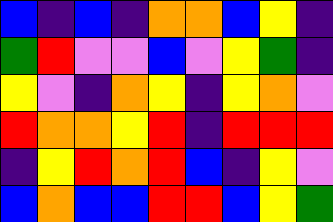[["blue", "indigo", "blue", "indigo", "orange", "orange", "blue", "yellow", "indigo"], ["green", "red", "violet", "violet", "blue", "violet", "yellow", "green", "indigo"], ["yellow", "violet", "indigo", "orange", "yellow", "indigo", "yellow", "orange", "violet"], ["red", "orange", "orange", "yellow", "red", "indigo", "red", "red", "red"], ["indigo", "yellow", "red", "orange", "red", "blue", "indigo", "yellow", "violet"], ["blue", "orange", "blue", "blue", "red", "red", "blue", "yellow", "green"]]